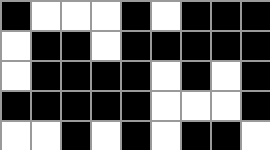[["black", "white", "white", "white", "black", "white", "black", "black", "black"], ["white", "black", "black", "white", "black", "black", "black", "black", "black"], ["white", "black", "black", "black", "black", "white", "black", "white", "black"], ["black", "black", "black", "black", "black", "white", "white", "white", "black"], ["white", "white", "black", "white", "black", "white", "black", "black", "white"]]